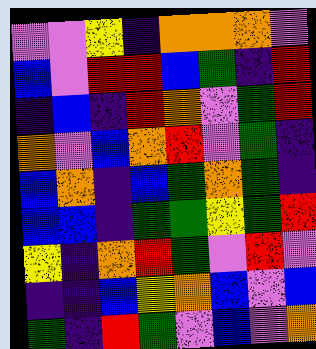[["violet", "violet", "yellow", "indigo", "orange", "orange", "orange", "violet"], ["blue", "violet", "red", "red", "blue", "green", "indigo", "red"], ["indigo", "blue", "indigo", "red", "orange", "violet", "green", "red"], ["orange", "violet", "blue", "orange", "red", "violet", "green", "indigo"], ["blue", "orange", "indigo", "blue", "green", "orange", "green", "indigo"], ["blue", "blue", "indigo", "green", "green", "yellow", "green", "red"], ["yellow", "indigo", "orange", "red", "green", "violet", "red", "violet"], ["indigo", "indigo", "blue", "yellow", "orange", "blue", "violet", "blue"], ["green", "indigo", "red", "green", "violet", "blue", "violet", "orange"]]